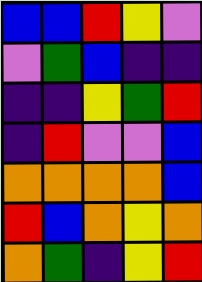[["blue", "blue", "red", "yellow", "violet"], ["violet", "green", "blue", "indigo", "indigo"], ["indigo", "indigo", "yellow", "green", "red"], ["indigo", "red", "violet", "violet", "blue"], ["orange", "orange", "orange", "orange", "blue"], ["red", "blue", "orange", "yellow", "orange"], ["orange", "green", "indigo", "yellow", "red"]]